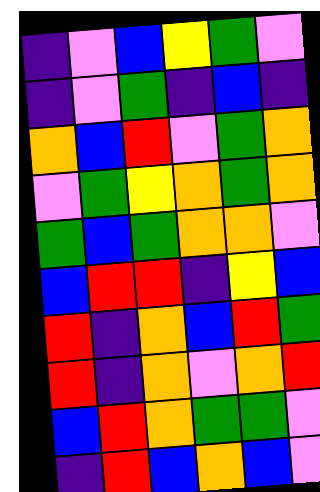[["indigo", "violet", "blue", "yellow", "green", "violet"], ["indigo", "violet", "green", "indigo", "blue", "indigo"], ["orange", "blue", "red", "violet", "green", "orange"], ["violet", "green", "yellow", "orange", "green", "orange"], ["green", "blue", "green", "orange", "orange", "violet"], ["blue", "red", "red", "indigo", "yellow", "blue"], ["red", "indigo", "orange", "blue", "red", "green"], ["red", "indigo", "orange", "violet", "orange", "red"], ["blue", "red", "orange", "green", "green", "violet"], ["indigo", "red", "blue", "orange", "blue", "violet"]]